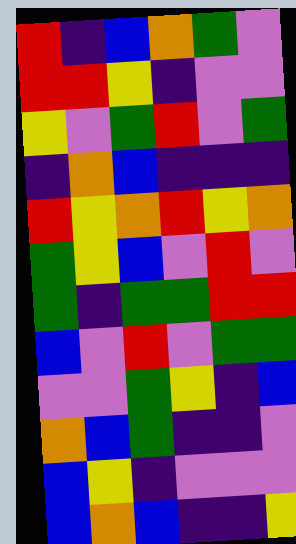[["red", "indigo", "blue", "orange", "green", "violet"], ["red", "red", "yellow", "indigo", "violet", "violet"], ["yellow", "violet", "green", "red", "violet", "green"], ["indigo", "orange", "blue", "indigo", "indigo", "indigo"], ["red", "yellow", "orange", "red", "yellow", "orange"], ["green", "yellow", "blue", "violet", "red", "violet"], ["green", "indigo", "green", "green", "red", "red"], ["blue", "violet", "red", "violet", "green", "green"], ["violet", "violet", "green", "yellow", "indigo", "blue"], ["orange", "blue", "green", "indigo", "indigo", "violet"], ["blue", "yellow", "indigo", "violet", "violet", "violet"], ["blue", "orange", "blue", "indigo", "indigo", "yellow"]]